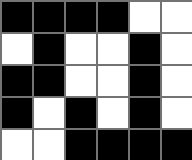[["black", "black", "black", "black", "white", "white"], ["white", "black", "white", "white", "black", "white"], ["black", "black", "white", "white", "black", "white"], ["black", "white", "black", "white", "black", "white"], ["white", "white", "black", "black", "black", "black"]]